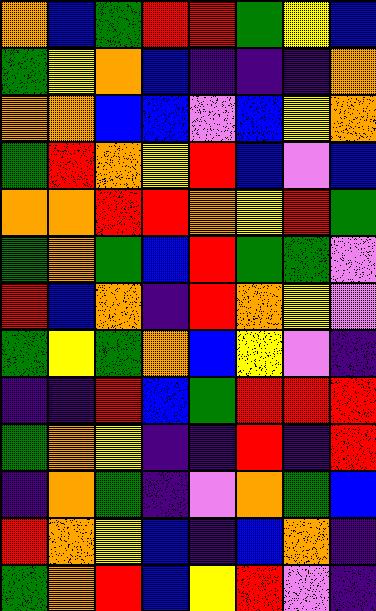[["orange", "blue", "green", "red", "red", "green", "yellow", "blue"], ["green", "yellow", "orange", "blue", "indigo", "indigo", "indigo", "orange"], ["orange", "orange", "blue", "blue", "violet", "blue", "yellow", "orange"], ["green", "red", "orange", "yellow", "red", "blue", "violet", "blue"], ["orange", "orange", "red", "red", "orange", "yellow", "red", "green"], ["green", "orange", "green", "blue", "red", "green", "green", "violet"], ["red", "blue", "orange", "indigo", "red", "orange", "yellow", "violet"], ["green", "yellow", "green", "orange", "blue", "yellow", "violet", "indigo"], ["indigo", "indigo", "red", "blue", "green", "red", "red", "red"], ["green", "orange", "yellow", "indigo", "indigo", "red", "indigo", "red"], ["indigo", "orange", "green", "indigo", "violet", "orange", "green", "blue"], ["red", "orange", "yellow", "blue", "indigo", "blue", "orange", "indigo"], ["green", "orange", "red", "blue", "yellow", "red", "violet", "indigo"]]